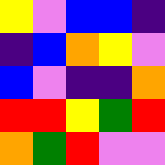[["yellow", "violet", "blue", "blue", "indigo"], ["indigo", "blue", "orange", "yellow", "violet"], ["blue", "violet", "indigo", "indigo", "orange"], ["red", "red", "yellow", "green", "red"], ["orange", "green", "red", "violet", "violet"]]